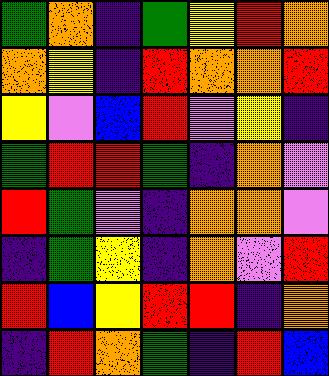[["green", "orange", "indigo", "green", "yellow", "red", "orange"], ["orange", "yellow", "indigo", "red", "orange", "orange", "red"], ["yellow", "violet", "blue", "red", "violet", "yellow", "indigo"], ["green", "red", "red", "green", "indigo", "orange", "violet"], ["red", "green", "violet", "indigo", "orange", "orange", "violet"], ["indigo", "green", "yellow", "indigo", "orange", "violet", "red"], ["red", "blue", "yellow", "red", "red", "indigo", "orange"], ["indigo", "red", "orange", "green", "indigo", "red", "blue"]]